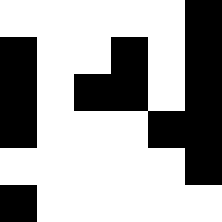[["white", "white", "white", "white", "white", "black"], ["black", "white", "white", "black", "white", "black"], ["black", "white", "black", "black", "white", "black"], ["black", "white", "white", "white", "black", "black"], ["white", "white", "white", "white", "white", "black"], ["black", "white", "white", "white", "white", "white"]]